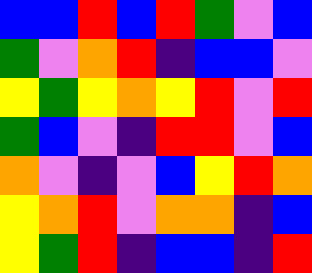[["blue", "blue", "red", "blue", "red", "green", "violet", "blue"], ["green", "violet", "orange", "red", "indigo", "blue", "blue", "violet"], ["yellow", "green", "yellow", "orange", "yellow", "red", "violet", "red"], ["green", "blue", "violet", "indigo", "red", "red", "violet", "blue"], ["orange", "violet", "indigo", "violet", "blue", "yellow", "red", "orange"], ["yellow", "orange", "red", "violet", "orange", "orange", "indigo", "blue"], ["yellow", "green", "red", "indigo", "blue", "blue", "indigo", "red"]]